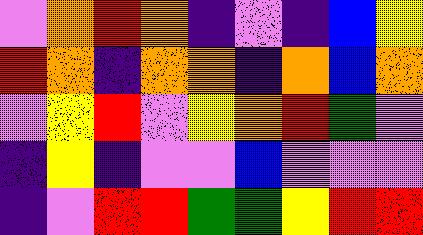[["violet", "orange", "red", "orange", "indigo", "violet", "indigo", "blue", "yellow"], ["red", "orange", "indigo", "orange", "orange", "indigo", "orange", "blue", "orange"], ["violet", "yellow", "red", "violet", "yellow", "orange", "red", "green", "violet"], ["indigo", "yellow", "indigo", "violet", "violet", "blue", "violet", "violet", "violet"], ["indigo", "violet", "red", "red", "green", "green", "yellow", "red", "red"]]